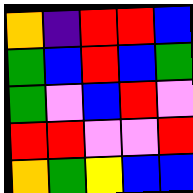[["orange", "indigo", "red", "red", "blue"], ["green", "blue", "red", "blue", "green"], ["green", "violet", "blue", "red", "violet"], ["red", "red", "violet", "violet", "red"], ["orange", "green", "yellow", "blue", "blue"]]